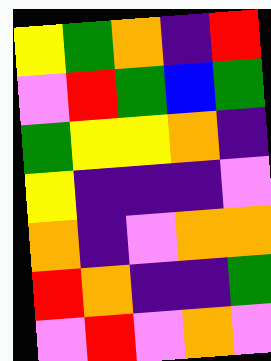[["yellow", "green", "orange", "indigo", "red"], ["violet", "red", "green", "blue", "green"], ["green", "yellow", "yellow", "orange", "indigo"], ["yellow", "indigo", "indigo", "indigo", "violet"], ["orange", "indigo", "violet", "orange", "orange"], ["red", "orange", "indigo", "indigo", "green"], ["violet", "red", "violet", "orange", "violet"]]